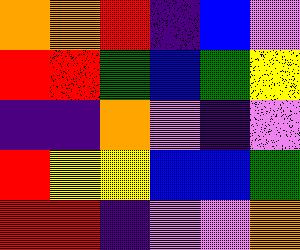[["orange", "orange", "red", "indigo", "blue", "violet"], ["red", "red", "green", "blue", "green", "yellow"], ["indigo", "indigo", "orange", "violet", "indigo", "violet"], ["red", "yellow", "yellow", "blue", "blue", "green"], ["red", "red", "indigo", "violet", "violet", "orange"]]